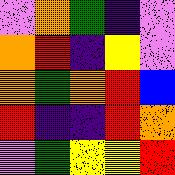[["violet", "orange", "green", "indigo", "violet"], ["orange", "red", "indigo", "yellow", "violet"], ["orange", "green", "orange", "red", "blue"], ["red", "indigo", "indigo", "red", "orange"], ["violet", "green", "yellow", "yellow", "red"]]